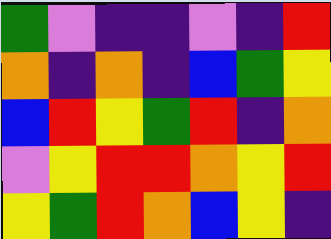[["green", "violet", "indigo", "indigo", "violet", "indigo", "red"], ["orange", "indigo", "orange", "indigo", "blue", "green", "yellow"], ["blue", "red", "yellow", "green", "red", "indigo", "orange"], ["violet", "yellow", "red", "red", "orange", "yellow", "red"], ["yellow", "green", "red", "orange", "blue", "yellow", "indigo"]]